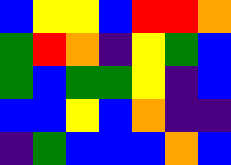[["blue", "yellow", "yellow", "blue", "red", "red", "orange"], ["green", "red", "orange", "indigo", "yellow", "green", "blue"], ["green", "blue", "green", "green", "yellow", "indigo", "blue"], ["blue", "blue", "yellow", "blue", "orange", "indigo", "indigo"], ["indigo", "green", "blue", "blue", "blue", "orange", "blue"]]